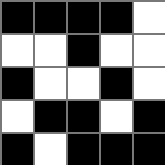[["black", "black", "black", "black", "white"], ["white", "white", "black", "white", "white"], ["black", "white", "white", "black", "white"], ["white", "black", "black", "white", "black"], ["black", "white", "black", "black", "black"]]